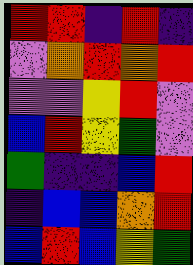[["red", "red", "indigo", "red", "indigo"], ["violet", "orange", "red", "orange", "red"], ["violet", "violet", "yellow", "red", "violet"], ["blue", "red", "yellow", "green", "violet"], ["green", "indigo", "indigo", "blue", "red"], ["indigo", "blue", "blue", "orange", "red"], ["blue", "red", "blue", "yellow", "green"]]